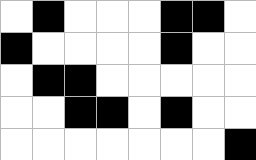[["white", "black", "white", "white", "white", "black", "black", "white"], ["black", "white", "white", "white", "white", "black", "white", "white"], ["white", "black", "black", "white", "white", "white", "white", "white"], ["white", "white", "black", "black", "white", "black", "white", "white"], ["white", "white", "white", "white", "white", "white", "white", "black"]]